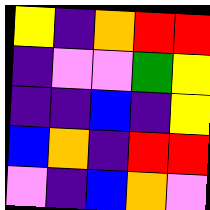[["yellow", "indigo", "orange", "red", "red"], ["indigo", "violet", "violet", "green", "yellow"], ["indigo", "indigo", "blue", "indigo", "yellow"], ["blue", "orange", "indigo", "red", "red"], ["violet", "indigo", "blue", "orange", "violet"]]